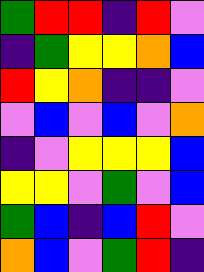[["green", "red", "red", "indigo", "red", "violet"], ["indigo", "green", "yellow", "yellow", "orange", "blue"], ["red", "yellow", "orange", "indigo", "indigo", "violet"], ["violet", "blue", "violet", "blue", "violet", "orange"], ["indigo", "violet", "yellow", "yellow", "yellow", "blue"], ["yellow", "yellow", "violet", "green", "violet", "blue"], ["green", "blue", "indigo", "blue", "red", "violet"], ["orange", "blue", "violet", "green", "red", "indigo"]]